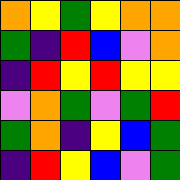[["orange", "yellow", "green", "yellow", "orange", "orange"], ["green", "indigo", "red", "blue", "violet", "orange"], ["indigo", "red", "yellow", "red", "yellow", "yellow"], ["violet", "orange", "green", "violet", "green", "red"], ["green", "orange", "indigo", "yellow", "blue", "green"], ["indigo", "red", "yellow", "blue", "violet", "green"]]